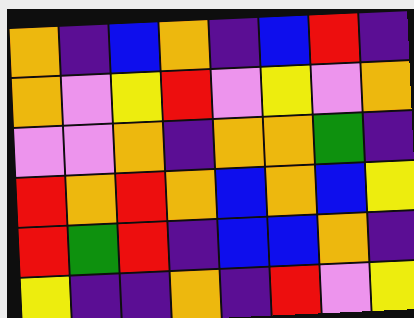[["orange", "indigo", "blue", "orange", "indigo", "blue", "red", "indigo"], ["orange", "violet", "yellow", "red", "violet", "yellow", "violet", "orange"], ["violet", "violet", "orange", "indigo", "orange", "orange", "green", "indigo"], ["red", "orange", "red", "orange", "blue", "orange", "blue", "yellow"], ["red", "green", "red", "indigo", "blue", "blue", "orange", "indigo"], ["yellow", "indigo", "indigo", "orange", "indigo", "red", "violet", "yellow"]]